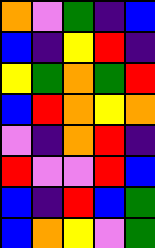[["orange", "violet", "green", "indigo", "blue"], ["blue", "indigo", "yellow", "red", "indigo"], ["yellow", "green", "orange", "green", "red"], ["blue", "red", "orange", "yellow", "orange"], ["violet", "indigo", "orange", "red", "indigo"], ["red", "violet", "violet", "red", "blue"], ["blue", "indigo", "red", "blue", "green"], ["blue", "orange", "yellow", "violet", "green"]]